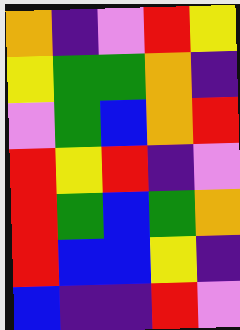[["orange", "indigo", "violet", "red", "yellow"], ["yellow", "green", "green", "orange", "indigo"], ["violet", "green", "blue", "orange", "red"], ["red", "yellow", "red", "indigo", "violet"], ["red", "green", "blue", "green", "orange"], ["red", "blue", "blue", "yellow", "indigo"], ["blue", "indigo", "indigo", "red", "violet"]]